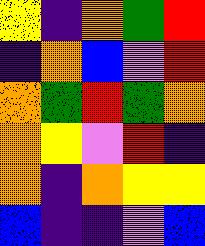[["yellow", "indigo", "orange", "green", "red"], ["indigo", "orange", "blue", "violet", "red"], ["orange", "green", "red", "green", "orange"], ["orange", "yellow", "violet", "red", "indigo"], ["orange", "indigo", "orange", "yellow", "yellow"], ["blue", "indigo", "indigo", "violet", "blue"]]